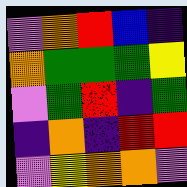[["violet", "orange", "red", "blue", "indigo"], ["orange", "green", "green", "green", "yellow"], ["violet", "green", "red", "indigo", "green"], ["indigo", "orange", "indigo", "red", "red"], ["violet", "yellow", "orange", "orange", "violet"]]